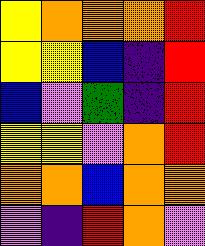[["yellow", "orange", "orange", "orange", "red"], ["yellow", "yellow", "blue", "indigo", "red"], ["blue", "violet", "green", "indigo", "red"], ["yellow", "yellow", "violet", "orange", "red"], ["orange", "orange", "blue", "orange", "orange"], ["violet", "indigo", "red", "orange", "violet"]]